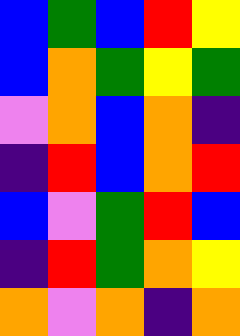[["blue", "green", "blue", "red", "yellow"], ["blue", "orange", "green", "yellow", "green"], ["violet", "orange", "blue", "orange", "indigo"], ["indigo", "red", "blue", "orange", "red"], ["blue", "violet", "green", "red", "blue"], ["indigo", "red", "green", "orange", "yellow"], ["orange", "violet", "orange", "indigo", "orange"]]